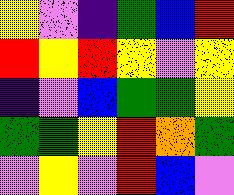[["yellow", "violet", "indigo", "green", "blue", "red"], ["red", "yellow", "red", "yellow", "violet", "yellow"], ["indigo", "violet", "blue", "green", "green", "yellow"], ["green", "green", "yellow", "red", "orange", "green"], ["violet", "yellow", "violet", "red", "blue", "violet"]]